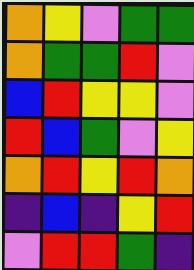[["orange", "yellow", "violet", "green", "green"], ["orange", "green", "green", "red", "violet"], ["blue", "red", "yellow", "yellow", "violet"], ["red", "blue", "green", "violet", "yellow"], ["orange", "red", "yellow", "red", "orange"], ["indigo", "blue", "indigo", "yellow", "red"], ["violet", "red", "red", "green", "indigo"]]